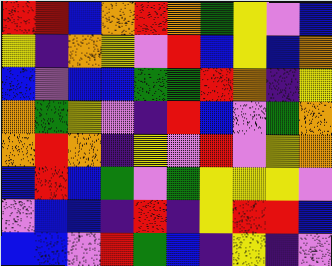[["red", "red", "blue", "orange", "red", "orange", "green", "yellow", "violet", "blue"], ["yellow", "indigo", "orange", "yellow", "violet", "red", "blue", "yellow", "blue", "orange"], ["blue", "violet", "blue", "blue", "green", "green", "red", "orange", "indigo", "yellow"], ["orange", "green", "yellow", "violet", "indigo", "red", "blue", "violet", "green", "orange"], ["orange", "red", "orange", "indigo", "yellow", "violet", "red", "violet", "yellow", "orange"], ["blue", "red", "blue", "green", "violet", "green", "yellow", "yellow", "yellow", "violet"], ["violet", "blue", "blue", "indigo", "red", "indigo", "yellow", "red", "red", "blue"], ["blue", "blue", "violet", "red", "green", "blue", "indigo", "yellow", "indigo", "violet"]]